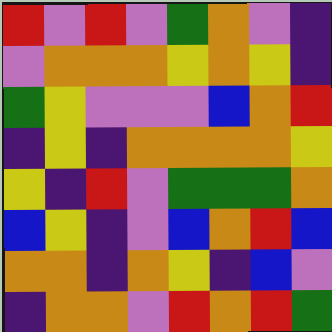[["red", "violet", "red", "violet", "green", "orange", "violet", "indigo"], ["violet", "orange", "orange", "orange", "yellow", "orange", "yellow", "indigo"], ["green", "yellow", "violet", "violet", "violet", "blue", "orange", "red"], ["indigo", "yellow", "indigo", "orange", "orange", "orange", "orange", "yellow"], ["yellow", "indigo", "red", "violet", "green", "green", "green", "orange"], ["blue", "yellow", "indigo", "violet", "blue", "orange", "red", "blue"], ["orange", "orange", "indigo", "orange", "yellow", "indigo", "blue", "violet"], ["indigo", "orange", "orange", "violet", "red", "orange", "red", "green"]]